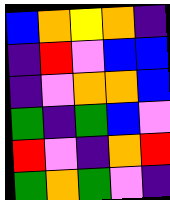[["blue", "orange", "yellow", "orange", "indigo"], ["indigo", "red", "violet", "blue", "blue"], ["indigo", "violet", "orange", "orange", "blue"], ["green", "indigo", "green", "blue", "violet"], ["red", "violet", "indigo", "orange", "red"], ["green", "orange", "green", "violet", "indigo"]]